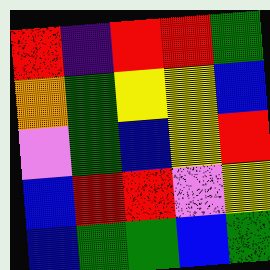[["red", "indigo", "red", "red", "green"], ["orange", "green", "yellow", "yellow", "blue"], ["violet", "green", "blue", "yellow", "red"], ["blue", "red", "red", "violet", "yellow"], ["blue", "green", "green", "blue", "green"]]